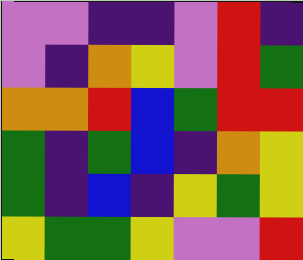[["violet", "violet", "indigo", "indigo", "violet", "red", "indigo"], ["violet", "indigo", "orange", "yellow", "violet", "red", "green"], ["orange", "orange", "red", "blue", "green", "red", "red"], ["green", "indigo", "green", "blue", "indigo", "orange", "yellow"], ["green", "indigo", "blue", "indigo", "yellow", "green", "yellow"], ["yellow", "green", "green", "yellow", "violet", "violet", "red"]]